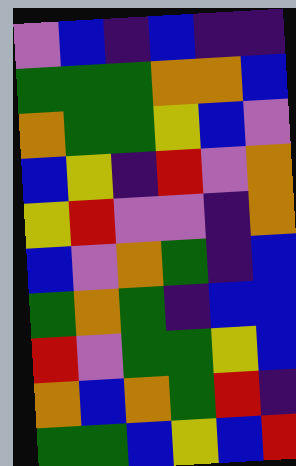[["violet", "blue", "indigo", "blue", "indigo", "indigo"], ["green", "green", "green", "orange", "orange", "blue"], ["orange", "green", "green", "yellow", "blue", "violet"], ["blue", "yellow", "indigo", "red", "violet", "orange"], ["yellow", "red", "violet", "violet", "indigo", "orange"], ["blue", "violet", "orange", "green", "indigo", "blue"], ["green", "orange", "green", "indigo", "blue", "blue"], ["red", "violet", "green", "green", "yellow", "blue"], ["orange", "blue", "orange", "green", "red", "indigo"], ["green", "green", "blue", "yellow", "blue", "red"]]